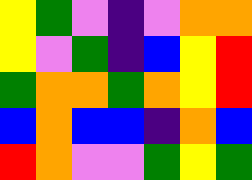[["yellow", "green", "violet", "indigo", "violet", "orange", "orange"], ["yellow", "violet", "green", "indigo", "blue", "yellow", "red"], ["green", "orange", "orange", "green", "orange", "yellow", "red"], ["blue", "orange", "blue", "blue", "indigo", "orange", "blue"], ["red", "orange", "violet", "violet", "green", "yellow", "green"]]